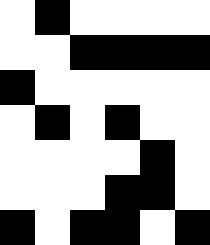[["white", "black", "white", "white", "white", "white"], ["white", "white", "black", "black", "black", "black"], ["black", "white", "white", "white", "white", "white"], ["white", "black", "white", "black", "white", "white"], ["white", "white", "white", "white", "black", "white"], ["white", "white", "white", "black", "black", "white"], ["black", "white", "black", "black", "white", "black"]]